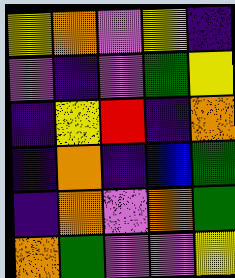[["yellow", "orange", "violet", "yellow", "indigo"], ["violet", "indigo", "violet", "green", "yellow"], ["indigo", "yellow", "red", "indigo", "orange"], ["indigo", "orange", "indigo", "blue", "green"], ["indigo", "orange", "violet", "orange", "green"], ["orange", "green", "violet", "violet", "yellow"]]